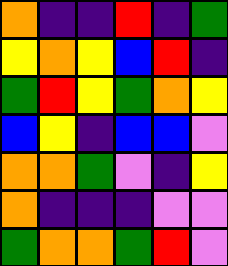[["orange", "indigo", "indigo", "red", "indigo", "green"], ["yellow", "orange", "yellow", "blue", "red", "indigo"], ["green", "red", "yellow", "green", "orange", "yellow"], ["blue", "yellow", "indigo", "blue", "blue", "violet"], ["orange", "orange", "green", "violet", "indigo", "yellow"], ["orange", "indigo", "indigo", "indigo", "violet", "violet"], ["green", "orange", "orange", "green", "red", "violet"]]